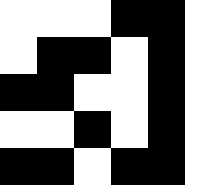[["white", "white", "white", "black", "black", "white"], ["white", "black", "black", "white", "black", "white"], ["black", "black", "white", "white", "black", "white"], ["white", "white", "black", "white", "black", "white"], ["black", "black", "white", "black", "black", "white"]]